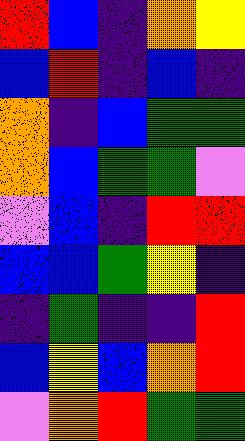[["red", "blue", "indigo", "orange", "yellow"], ["blue", "red", "indigo", "blue", "indigo"], ["orange", "indigo", "blue", "green", "green"], ["orange", "blue", "green", "green", "violet"], ["violet", "blue", "indigo", "red", "red"], ["blue", "blue", "green", "yellow", "indigo"], ["indigo", "green", "indigo", "indigo", "red"], ["blue", "yellow", "blue", "orange", "red"], ["violet", "orange", "red", "green", "green"]]